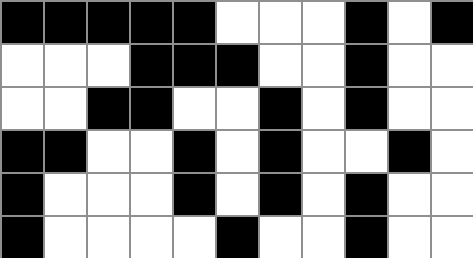[["black", "black", "black", "black", "black", "white", "white", "white", "black", "white", "black"], ["white", "white", "white", "black", "black", "black", "white", "white", "black", "white", "white"], ["white", "white", "black", "black", "white", "white", "black", "white", "black", "white", "white"], ["black", "black", "white", "white", "black", "white", "black", "white", "white", "black", "white"], ["black", "white", "white", "white", "black", "white", "black", "white", "black", "white", "white"], ["black", "white", "white", "white", "white", "black", "white", "white", "black", "white", "white"]]